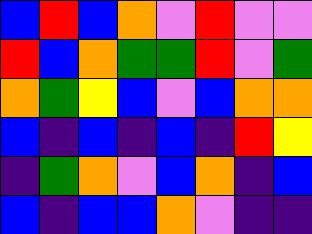[["blue", "red", "blue", "orange", "violet", "red", "violet", "violet"], ["red", "blue", "orange", "green", "green", "red", "violet", "green"], ["orange", "green", "yellow", "blue", "violet", "blue", "orange", "orange"], ["blue", "indigo", "blue", "indigo", "blue", "indigo", "red", "yellow"], ["indigo", "green", "orange", "violet", "blue", "orange", "indigo", "blue"], ["blue", "indigo", "blue", "blue", "orange", "violet", "indigo", "indigo"]]